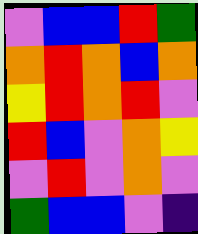[["violet", "blue", "blue", "red", "green"], ["orange", "red", "orange", "blue", "orange"], ["yellow", "red", "orange", "red", "violet"], ["red", "blue", "violet", "orange", "yellow"], ["violet", "red", "violet", "orange", "violet"], ["green", "blue", "blue", "violet", "indigo"]]